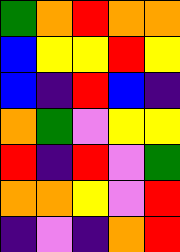[["green", "orange", "red", "orange", "orange"], ["blue", "yellow", "yellow", "red", "yellow"], ["blue", "indigo", "red", "blue", "indigo"], ["orange", "green", "violet", "yellow", "yellow"], ["red", "indigo", "red", "violet", "green"], ["orange", "orange", "yellow", "violet", "red"], ["indigo", "violet", "indigo", "orange", "red"]]